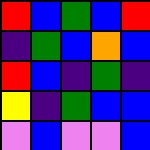[["red", "blue", "green", "blue", "red"], ["indigo", "green", "blue", "orange", "blue"], ["red", "blue", "indigo", "green", "indigo"], ["yellow", "indigo", "green", "blue", "blue"], ["violet", "blue", "violet", "violet", "blue"]]